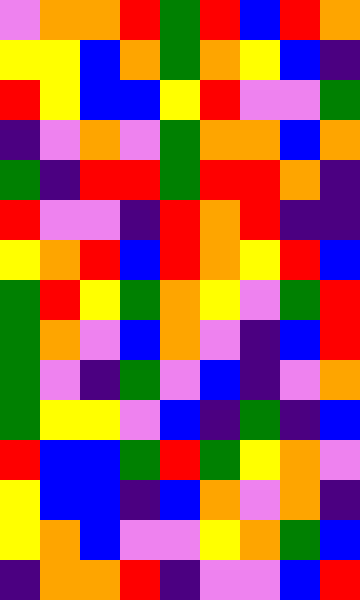[["violet", "orange", "orange", "red", "green", "red", "blue", "red", "orange"], ["yellow", "yellow", "blue", "orange", "green", "orange", "yellow", "blue", "indigo"], ["red", "yellow", "blue", "blue", "yellow", "red", "violet", "violet", "green"], ["indigo", "violet", "orange", "violet", "green", "orange", "orange", "blue", "orange"], ["green", "indigo", "red", "red", "green", "red", "red", "orange", "indigo"], ["red", "violet", "violet", "indigo", "red", "orange", "red", "indigo", "indigo"], ["yellow", "orange", "red", "blue", "red", "orange", "yellow", "red", "blue"], ["green", "red", "yellow", "green", "orange", "yellow", "violet", "green", "red"], ["green", "orange", "violet", "blue", "orange", "violet", "indigo", "blue", "red"], ["green", "violet", "indigo", "green", "violet", "blue", "indigo", "violet", "orange"], ["green", "yellow", "yellow", "violet", "blue", "indigo", "green", "indigo", "blue"], ["red", "blue", "blue", "green", "red", "green", "yellow", "orange", "violet"], ["yellow", "blue", "blue", "indigo", "blue", "orange", "violet", "orange", "indigo"], ["yellow", "orange", "blue", "violet", "violet", "yellow", "orange", "green", "blue"], ["indigo", "orange", "orange", "red", "indigo", "violet", "violet", "blue", "red"]]